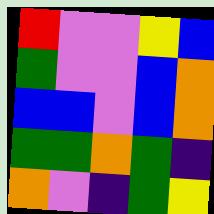[["red", "violet", "violet", "yellow", "blue"], ["green", "violet", "violet", "blue", "orange"], ["blue", "blue", "violet", "blue", "orange"], ["green", "green", "orange", "green", "indigo"], ["orange", "violet", "indigo", "green", "yellow"]]